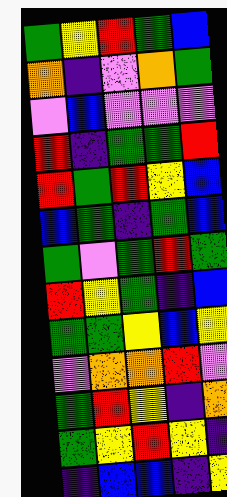[["green", "yellow", "red", "green", "blue"], ["orange", "indigo", "violet", "orange", "green"], ["violet", "blue", "violet", "violet", "violet"], ["red", "indigo", "green", "green", "red"], ["red", "green", "red", "yellow", "blue"], ["blue", "green", "indigo", "green", "blue"], ["green", "violet", "green", "red", "green"], ["red", "yellow", "green", "indigo", "blue"], ["green", "green", "yellow", "blue", "yellow"], ["violet", "orange", "orange", "red", "violet"], ["green", "red", "yellow", "indigo", "orange"], ["green", "yellow", "red", "yellow", "indigo"], ["indigo", "blue", "blue", "indigo", "yellow"]]